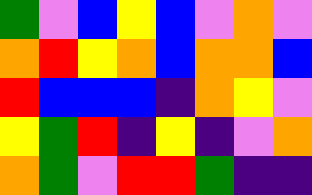[["green", "violet", "blue", "yellow", "blue", "violet", "orange", "violet"], ["orange", "red", "yellow", "orange", "blue", "orange", "orange", "blue"], ["red", "blue", "blue", "blue", "indigo", "orange", "yellow", "violet"], ["yellow", "green", "red", "indigo", "yellow", "indigo", "violet", "orange"], ["orange", "green", "violet", "red", "red", "green", "indigo", "indigo"]]